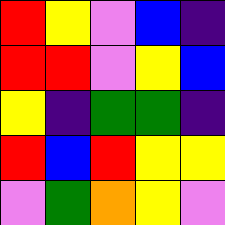[["red", "yellow", "violet", "blue", "indigo"], ["red", "red", "violet", "yellow", "blue"], ["yellow", "indigo", "green", "green", "indigo"], ["red", "blue", "red", "yellow", "yellow"], ["violet", "green", "orange", "yellow", "violet"]]